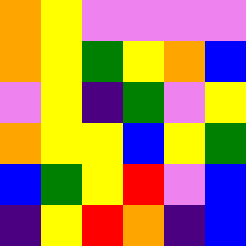[["orange", "yellow", "violet", "violet", "violet", "violet"], ["orange", "yellow", "green", "yellow", "orange", "blue"], ["violet", "yellow", "indigo", "green", "violet", "yellow"], ["orange", "yellow", "yellow", "blue", "yellow", "green"], ["blue", "green", "yellow", "red", "violet", "blue"], ["indigo", "yellow", "red", "orange", "indigo", "blue"]]